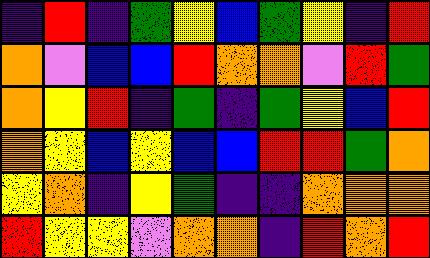[["indigo", "red", "indigo", "green", "yellow", "blue", "green", "yellow", "indigo", "red"], ["orange", "violet", "blue", "blue", "red", "orange", "orange", "violet", "red", "green"], ["orange", "yellow", "red", "indigo", "green", "indigo", "green", "yellow", "blue", "red"], ["orange", "yellow", "blue", "yellow", "blue", "blue", "red", "red", "green", "orange"], ["yellow", "orange", "indigo", "yellow", "green", "indigo", "indigo", "orange", "orange", "orange"], ["red", "yellow", "yellow", "violet", "orange", "orange", "indigo", "red", "orange", "red"]]